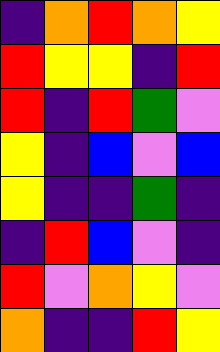[["indigo", "orange", "red", "orange", "yellow"], ["red", "yellow", "yellow", "indigo", "red"], ["red", "indigo", "red", "green", "violet"], ["yellow", "indigo", "blue", "violet", "blue"], ["yellow", "indigo", "indigo", "green", "indigo"], ["indigo", "red", "blue", "violet", "indigo"], ["red", "violet", "orange", "yellow", "violet"], ["orange", "indigo", "indigo", "red", "yellow"]]